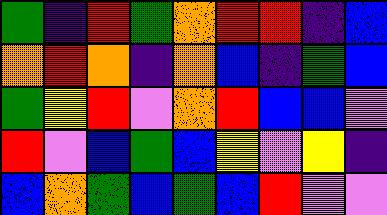[["green", "indigo", "red", "green", "orange", "red", "red", "indigo", "blue"], ["orange", "red", "orange", "indigo", "orange", "blue", "indigo", "green", "blue"], ["green", "yellow", "red", "violet", "orange", "red", "blue", "blue", "violet"], ["red", "violet", "blue", "green", "blue", "yellow", "violet", "yellow", "indigo"], ["blue", "orange", "green", "blue", "green", "blue", "red", "violet", "violet"]]